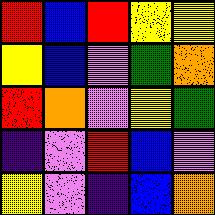[["red", "blue", "red", "yellow", "yellow"], ["yellow", "blue", "violet", "green", "orange"], ["red", "orange", "violet", "yellow", "green"], ["indigo", "violet", "red", "blue", "violet"], ["yellow", "violet", "indigo", "blue", "orange"]]